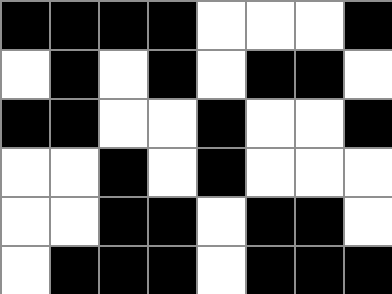[["black", "black", "black", "black", "white", "white", "white", "black"], ["white", "black", "white", "black", "white", "black", "black", "white"], ["black", "black", "white", "white", "black", "white", "white", "black"], ["white", "white", "black", "white", "black", "white", "white", "white"], ["white", "white", "black", "black", "white", "black", "black", "white"], ["white", "black", "black", "black", "white", "black", "black", "black"]]